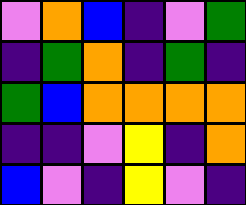[["violet", "orange", "blue", "indigo", "violet", "green"], ["indigo", "green", "orange", "indigo", "green", "indigo"], ["green", "blue", "orange", "orange", "orange", "orange"], ["indigo", "indigo", "violet", "yellow", "indigo", "orange"], ["blue", "violet", "indigo", "yellow", "violet", "indigo"]]